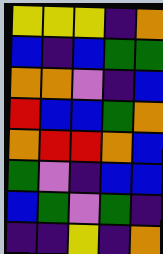[["yellow", "yellow", "yellow", "indigo", "orange"], ["blue", "indigo", "blue", "green", "green"], ["orange", "orange", "violet", "indigo", "blue"], ["red", "blue", "blue", "green", "orange"], ["orange", "red", "red", "orange", "blue"], ["green", "violet", "indigo", "blue", "blue"], ["blue", "green", "violet", "green", "indigo"], ["indigo", "indigo", "yellow", "indigo", "orange"]]